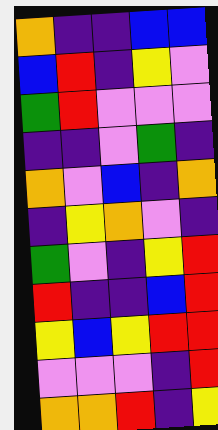[["orange", "indigo", "indigo", "blue", "blue"], ["blue", "red", "indigo", "yellow", "violet"], ["green", "red", "violet", "violet", "violet"], ["indigo", "indigo", "violet", "green", "indigo"], ["orange", "violet", "blue", "indigo", "orange"], ["indigo", "yellow", "orange", "violet", "indigo"], ["green", "violet", "indigo", "yellow", "red"], ["red", "indigo", "indigo", "blue", "red"], ["yellow", "blue", "yellow", "red", "red"], ["violet", "violet", "violet", "indigo", "red"], ["orange", "orange", "red", "indigo", "yellow"]]